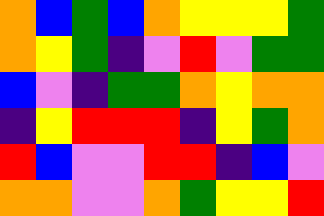[["orange", "blue", "green", "blue", "orange", "yellow", "yellow", "yellow", "green"], ["orange", "yellow", "green", "indigo", "violet", "red", "violet", "green", "green"], ["blue", "violet", "indigo", "green", "green", "orange", "yellow", "orange", "orange"], ["indigo", "yellow", "red", "red", "red", "indigo", "yellow", "green", "orange"], ["red", "blue", "violet", "violet", "red", "red", "indigo", "blue", "violet"], ["orange", "orange", "violet", "violet", "orange", "green", "yellow", "yellow", "red"]]